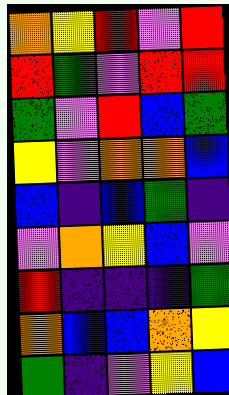[["orange", "yellow", "red", "violet", "red"], ["red", "green", "violet", "red", "red"], ["green", "violet", "red", "blue", "green"], ["yellow", "violet", "orange", "orange", "blue"], ["blue", "indigo", "blue", "green", "indigo"], ["violet", "orange", "yellow", "blue", "violet"], ["red", "indigo", "indigo", "indigo", "green"], ["orange", "blue", "blue", "orange", "yellow"], ["green", "indigo", "violet", "yellow", "blue"]]